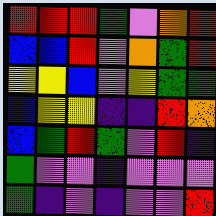[["red", "red", "red", "green", "violet", "orange", "red"], ["blue", "blue", "red", "violet", "orange", "green", "red"], ["yellow", "yellow", "blue", "violet", "yellow", "green", "green"], ["blue", "yellow", "yellow", "indigo", "indigo", "red", "orange"], ["blue", "green", "red", "green", "violet", "red", "indigo"], ["green", "violet", "violet", "indigo", "violet", "violet", "violet"], ["green", "indigo", "violet", "indigo", "violet", "violet", "red"]]